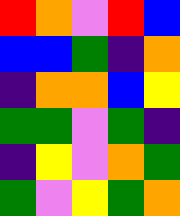[["red", "orange", "violet", "red", "blue"], ["blue", "blue", "green", "indigo", "orange"], ["indigo", "orange", "orange", "blue", "yellow"], ["green", "green", "violet", "green", "indigo"], ["indigo", "yellow", "violet", "orange", "green"], ["green", "violet", "yellow", "green", "orange"]]